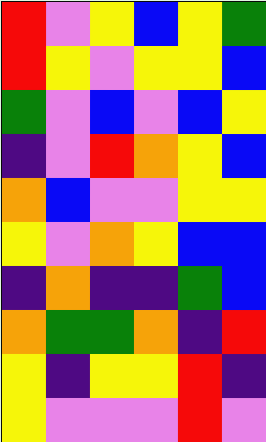[["red", "violet", "yellow", "blue", "yellow", "green"], ["red", "yellow", "violet", "yellow", "yellow", "blue"], ["green", "violet", "blue", "violet", "blue", "yellow"], ["indigo", "violet", "red", "orange", "yellow", "blue"], ["orange", "blue", "violet", "violet", "yellow", "yellow"], ["yellow", "violet", "orange", "yellow", "blue", "blue"], ["indigo", "orange", "indigo", "indigo", "green", "blue"], ["orange", "green", "green", "orange", "indigo", "red"], ["yellow", "indigo", "yellow", "yellow", "red", "indigo"], ["yellow", "violet", "violet", "violet", "red", "violet"]]